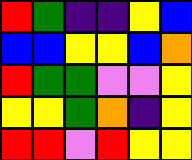[["red", "green", "indigo", "indigo", "yellow", "blue"], ["blue", "blue", "yellow", "yellow", "blue", "orange"], ["red", "green", "green", "violet", "violet", "yellow"], ["yellow", "yellow", "green", "orange", "indigo", "yellow"], ["red", "red", "violet", "red", "yellow", "yellow"]]